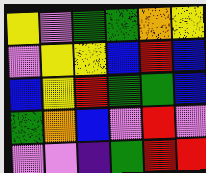[["yellow", "violet", "green", "green", "orange", "yellow"], ["violet", "yellow", "yellow", "blue", "red", "blue"], ["blue", "yellow", "red", "green", "green", "blue"], ["green", "orange", "blue", "violet", "red", "violet"], ["violet", "violet", "indigo", "green", "red", "red"]]